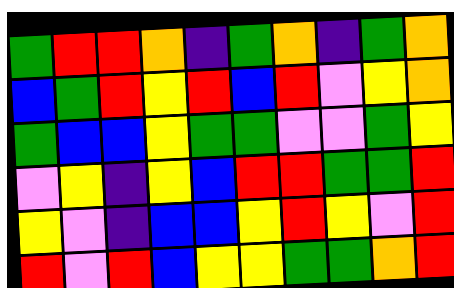[["green", "red", "red", "orange", "indigo", "green", "orange", "indigo", "green", "orange"], ["blue", "green", "red", "yellow", "red", "blue", "red", "violet", "yellow", "orange"], ["green", "blue", "blue", "yellow", "green", "green", "violet", "violet", "green", "yellow"], ["violet", "yellow", "indigo", "yellow", "blue", "red", "red", "green", "green", "red"], ["yellow", "violet", "indigo", "blue", "blue", "yellow", "red", "yellow", "violet", "red"], ["red", "violet", "red", "blue", "yellow", "yellow", "green", "green", "orange", "red"]]